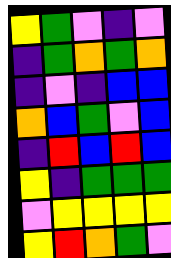[["yellow", "green", "violet", "indigo", "violet"], ["indigo", "green", "orange", "green", "orange"], ["indigo", "violet", "indigo", "blue", "blue"], ["orange", "blue", "green", "violet", "blue"], ["indigo", "red", "blue", "red", "blue"], ["yellow", "indigo", "green", "green", "green"], ["violet", "yellow", "yellow", "yellow", "yellow"], ["yellow", "red", "orange", "green", "violet"]]